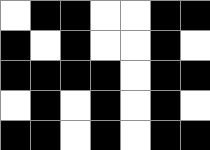[["white", "black", "black", "white", "white", "black", "black"], ["black", "white", "black", "white", "white", "black", "white"], ["black", "black", "black", "black", "white", "black", "black"], ["white", "black", "white", "black", "white", "black", "white"], ["black", "black", "white", "black", "white", "black", "black"]]